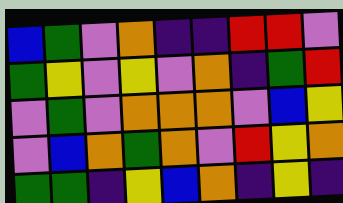[["blue", "green", "violet", "orange", "indigo", "indigo", "red", "red", "violet"], ["green", "yellow", "violet", "yellow", "violet", "orange", "indigo", "green", "red"], ["violet", "green", "violet", "orange", "orange", "orange", "violet", "blue", "yellow"], ["violet", "blue", "orange", "green", "orange", "violet", "red", "yellow", "orange"], ["green", "green", "indigo", "yellow", "blue", "orange", "indigo", "yellow", "indigo"]]